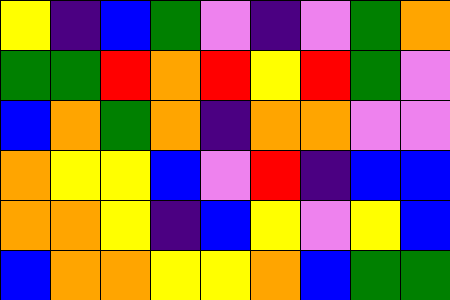[["yellow", "indigo", "blue", "green", "violet", "indigo", "violet", "green", "orange"], ["green", "green", "red", "orange", "red", "yellow", "red", "green", "violet"], ["blue", "orange", "green", "orange", "indigo", "orange", "orange", "violet", "violet"], ["orange", "yellow", "yellow", "blue", "violet", "red", "indigo", "blue", "blue"], ["orange", "orange", "yellow", "indigo", "blue", "yellow", "violet", "yellow", "blue"], ["blue", "orange", "orange", "yellow", "yellow", "orange", "blue", "green", "green"]]